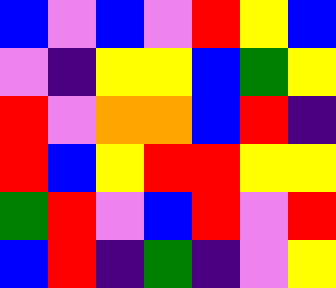[["blue", "violet", "blue", "violet", "red", "yellow", "blue"], ["violet", "indigo", "yellow", "yellow", "blue", "green", "yellow"], ["red", "violet", "orange", "orange", "blue", "red", "indigo"], ["red", "blue", "yellow", "red", "red", "yellow", "yellow"], ["green", "red", "violet", "blue", "red", "violet", "red"], ["blue", "red", "indigo", "green", "indigo", "violet", "yellow"]]